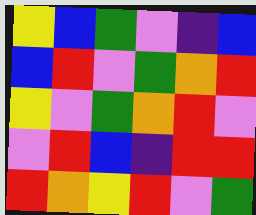[["yellow", "blue", "green", "violet", "indigo", "blue"], ["blue", "red", "violet", "green", "orange", "red"], ["yellow", "violet", "green", "orange", "red", "violet"], ["violet", "red", "blue", "indigo", "red", "red"], ["red", "orange", "yellow", "red", "violet", "green"]]